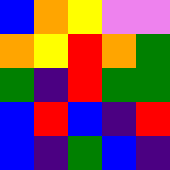[["blue", "orange", "yellow", "violet", "violet"], ["orange", "yellow", "red", "orange", "green"], ["green", "indigo", "red", "green", "green"], ["blue", "red", "blue", "indigo", "red"], ["blue", "indigo", "green", "blue", "indigo"]]